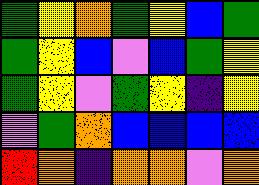[["green", "yellow", "orange", "green", "yellow", "blue", "green"], ["green", "yellow", "blue", "violet", "blue", "green", "yellow"], ["green", "yellow", "violet", "green", "yellow", "indigo", "yellow"], ["violet", "green", "orange", "blue", "blue", "blue", "blue"], ["red", "orange", "indigo", "orange", "orange", "violet", "orange"]]